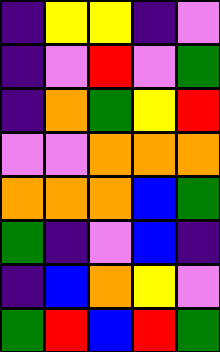[["indigo", "yellow", "yellow", "indigo", "violet"], ["indigo", "violet", "red", "violet", "green"], ["indigo", "orange", "green", "yellow", "red"], ["violet", "violet", "orange", "orange", "orange"], ["orange", "orange", "orange", "blue", "green"], ["green", "indigo", "violet", "blue", "indigo"], ["indigo", "blue", "orange", "yellow", "violet"], ["green", "red", "blue", "red", "green"]]